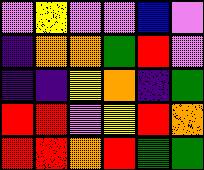[["violet", "yellow", "violet", "violet", "blue", "violet"], ["indigo", "orange", "orange", "green", "red", "violet"], ["indigo", "indigo", "yellow", "orange", "indigo", "green"], ["red", "red", "violet", "yellow", "red", "orange"], ["red", "red", "orange", "red", "green", "green"]]